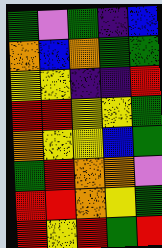[["green", "violet", "green", "indigo", "blue"], ["orange", "blue", "orange", "green", "green"], ["yellow", "yellow", "indigo", "indigo", "red"], ["red", "red", "yellow", "yellow", "green"], ["orange", "yellow", "yellow", "blue", "green"], ["green", "red", "orange", "orange", "violet"], ["red", "red", "orange", "yellow", "green"], ["red", "yellow", "red", "green", "red"]]